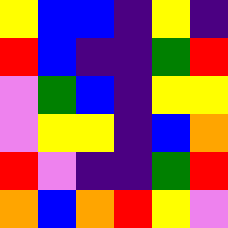[["yellow", "blue", "blue", "indigo", "yellow", "indigo"], ["red", "blue", "indigo", "indigo", "green", "red"], ["violet", "green", "blue", "indigo", "yellow", "yellow"], ["violet", "yellow", "yellow", "indigo", "blue", "orange"], ["red", "violet", "indigo", "indigo", "green", "red"], ["orange", "blue", "orange", "red", "yellow", "violet"]]